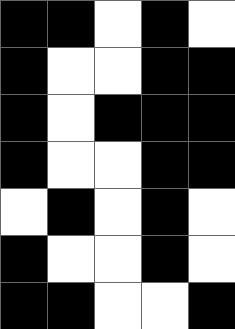[["black", "black", "white", "black", "white"], ["black", "white", "white", "black", "black"], ["black", "white", "black", "black", "black"], ["black", "white", "white", "black", "black"], ["white", "black", "white", "black", "white"], ["black", "white", "white", "black", "white"], ["black", "black", "white", "white", "black"]]